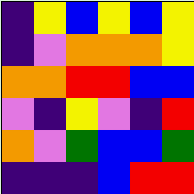[["indigo", "yellow", "blue", "yellow", "blue", "yellow"], ["indigo", "violet", "orange", "orange", "orange", "yellow"], ["orange", "orange", "red", "red", "blue", "blue"], ["violet", "indigo", "yellow", "violet", "indigo", "red"], ["orange", "violet", "green", "blue", "blue", "green"], ["indigo", "indigo", "indigo", "blue", "red", "red"]]